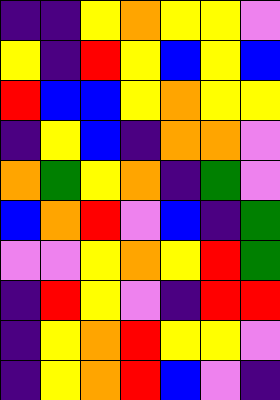[["indigo", "indigo", "yellow", "orange", "yellow", "yellow", "violet"], ["yellow", "indigo", "red", "yellow", "blue", "yellow", "blue"], ["red", "blue", "blue", "yellow", "orange", "yellow", "yellow"], ["indigo", "yellow", "blue", "indigo", "orange", "orange", "violet"], ["orange", "green", "yellow", "orange", "indigo", "green", "violet"], ["blue", "orange", "red", "violet", "blue", "indigo", "green"], ["violet", "violet", "yellow", "orange", "yellow", "red", "green"], ["indigo", "red", "yellow", "violet", "indigo", "red", "red"], ["indigo", "yellow", "orange", "red", "yellow", "yellow", "violet"], ["indigo", "yellow", "orange", "red", "blue", "violet", "indigo"]]